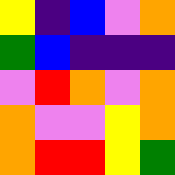[["yellow", "indigo", "blue", "violet", "orange"], ["green", "blue", "indigo", "indigo", "indigo"], ["violet", "red", "orange", "violet", "orange"], ["orange", "violet", "violet", "yellow", "orange"], ["orange", "red", "red", "yellow", "green"]]